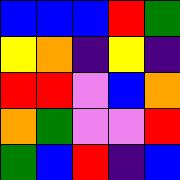[["blue", "blue", "blue", "red", "green"], ["yellow", "orange", "indigo", "yellow", "indigo"], ["red", "red", "violet", "blue", "orange"], ["orange", "green", "violet", "violet", "red"], ["green", "blue", "red", "indigo", "blue"]]